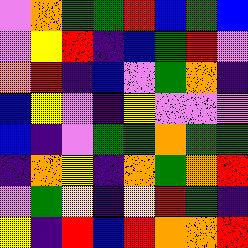[["violet", "orange", "green", "green", "red", "blue", "green", "blue"], ["violet", "yellow", "red", "indigo", "blue", "green", "red", "violet"], ["orange", "red", "indigo", "blue", "violet", "green", "orange", "indigo"], ["blue", "yellow", "violet", "indigo", "yellow", "violet", "violet", "violet"], ["blue", "indigo", "violet", "green", "green", "orange", "green", "green"], ["indigo", "orange", "yellow", "indigo", "orange", "green", "orange", "red"], ["violet", "green", "yellow", "indigo", "yellow", "red", "green", "indigo"], ["yellow", "indigo", "red", "blue", "red", "orange", "orange", "red"]]